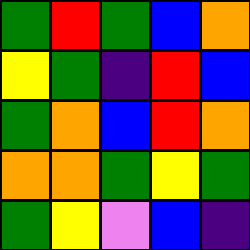[["green", "red", "green", "blue", "orange"], ["yellow", "green", "indigo", "red", "blue"], ["green", "orange", "blue", "red", "orange"], ["orange", "orange", "green", "yellow", "green"], ["green", "yellow", "violet", "blue", "indigo"]]